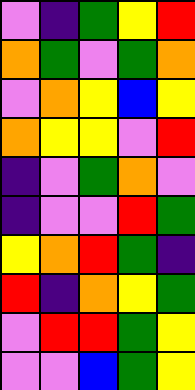[["violet", "indigo", "green", "yellow", "red"], ["orange", "green", "violet", "green", "orange"], ["violet", "orange", "yellow", "blue", "yellow"], ["orange", "yellow", "yellow", "violet", "red"], ["indigo", "violet", "green", "orange", "violet"], ["indigo", "violet", "violet", "red", "green"], ["yellow", "orange", "red", "green", "indigo"], ["red", "indigo", "orange", "yellow", "green"], ["violet", "red", "red", "green", "yellow"], ["violet", "violet", "blue", "green", "yellow"]]